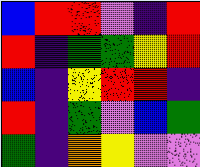[["blue", "red", "red", "violet", "indigo", "red"], ["red", "indigo", "green", "green", "yellow", "red"], ["blue", "indigo", "yellow", "red", "red", "indigo"], ["red", "indigo", "green", "violet", "blue", "green"], ["green", "indigo", "orange", "yellow", "violet", "violet"]]